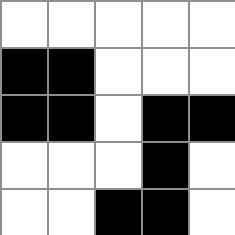[["white", "white", "white", "white", "white"], ["black", "black", "white", "white", "white"], ["black", "black", "white", "black", "black"], ["white", "white", "white", "black", "white"], ["white", "white", "black", "black", "white"]]